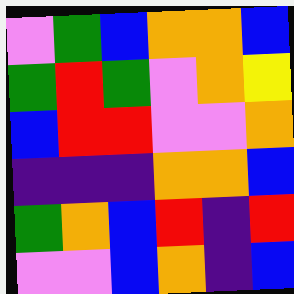[["violet", "green", "blue", "orange", "orange", "blue"], ["green", "red", "green", "violet", "orange", "yellow"], ["blue", "red", "red", "violet", "violet", "orange"], ["indigo", "indigo", "indigo", "orange", "orange", "blue"], ["green", "orange", "blue", "red", "indigo", "red"], ["violet", "violet", "blue", "orange", "indigo", "blue"]]